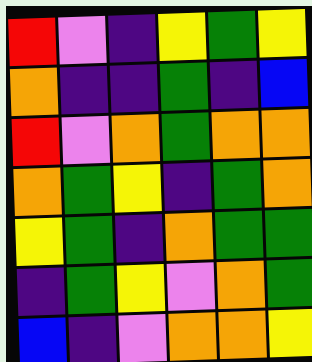[["red", "violet", "indigo", "yellow", "green", "yellow"], ["orange", "indigo", "indigo", "green", "indigo", "blue"], ["red", "violet", "orange", "green", "orange", "orange"], ["orange", "green", "yellow", "indigo", "green", "orange"], ["yellow", "green", "indigo", "orange", "green", "green"], ["indigo", "green", "yellow", "violet", "orange", "green"], ["blue", "indigo", "violet", "orange", "orange", "yellow"]]